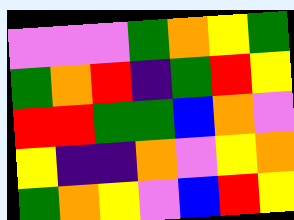[["violet", "violet", "violet", "green", "orange", "yellow", "green"], ["green", "orange", "red", "indigo", "green", "red", "yellow"], ["red", "red", "green", "green", "blue", "orange", "violet"], ["yellow", "indigo", "indigo", "orange", "violet", "yellow", "orange"], ["green", "orange", "yellow", "violet", "blue", "red", "yellow"]]